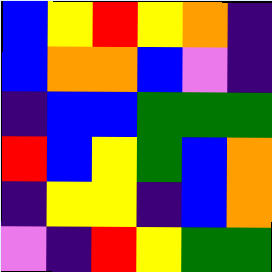[["blue", "yellow", "red", "yellow", "orange", "indigo"], ["blue", "orange", "orange", "blue", "violet", "indigo"], ["indigo", "blue", "blue", "green", "green", "green"], ["red", "blue", "yellow", "green", "blue", "orange"], ["indigo", "yellow", "yellow", "indigo", "blue", "orange"], ["violet", "indigo", "red", "yellow", "green", "green"]]